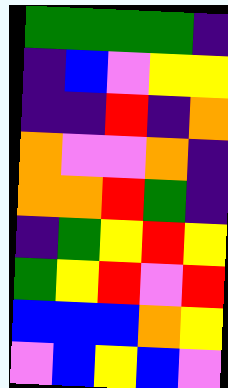[["green", "green", "green", "green", "indigo"], ["indigo", "blue", "violet", "yellow", "yellow"], ["indigo", "indigo", "red", "indigo", "orange"], ["orange", "violet", "violet", "orange", "indigo"], ["orange", "orange", "red", "green", "indigo"], ["indigo", "green", "yellow", "red", "yellow"], ["green", "yellow", "red", "violet", "red"], ["blue", "blue", "blue", "orange", "yellow"], ["violet", "blue", "yellow", "blue", "violet"]]